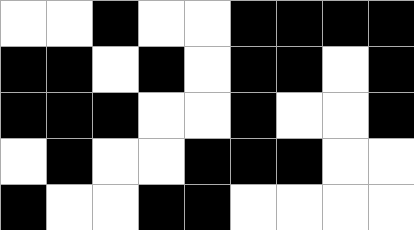[["white", "white", "black", "white", "white", "black", "black", "black", "black"], ["black", "black", "white", "black", "white", "black", "black", "white", "black"], ["black", "black", "black", "white", "white", "black", "white", "white", "black"], ["white", "black", "white", "white", "black", "black", "black", "white", "white"], ["black", "white", "white", "black", "black", "white", "white", "white", "white"]]